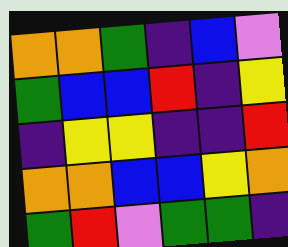[["orange", "orange", "green", "indigo", "blue", "violet"], ["green", "blue", "blue", "red", "indigo", "yellow"], ["indigo", "yellow", "yellow", "indigo", "indigo", "red"], ["orange", "orange", "blue", "blue", "yellow", "orange"], ["green", "red", "violet", "green", "green", "indigo"]]